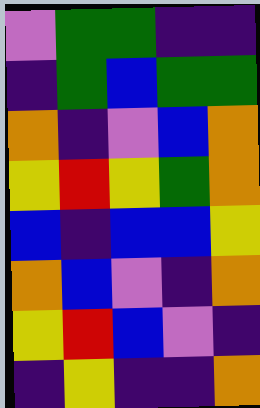[["violet", "green", "green", "indigo", "indigo"], ["indigo", "green", "blue", "green", "green"], ["orange", "indigo", "violet", "blue", "orange"], ["yellow", "red", "yellow", "green", "orange"], ["blue", "indigo", "blue", "blue", "yellow"], ["orange", "blue", "violet", "indigo", "orange"], ["yellow", "red", "blue", "violet", "indigo"], ["indigo", "yellow", "indigo", "indigo", "orange"]]